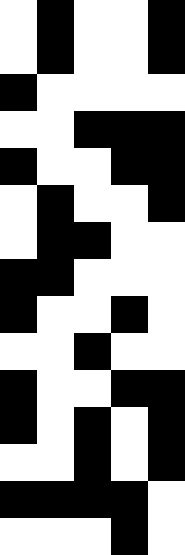[["white", "black", "white", "white", "black"], ["white", "black", "white", "white", "black"], ["black", "white", "white", "white", "white"], ["white", "white", "black", "black", "black"], ["black", "white", "white", "black", "black"], ["white", "black", "white", "white", "black"], ["white", "black", "black", "white", "white"], ["black", "black", "white", "white", "white"], ["black", "white", "white", "black", "white"], ["white", "white", "black", "white", "white"], ["black", "white", "white", "black", "black"], ["black", "white", "black", "white", "black"], ["white", "white", "black", "white", "black"], ["black", "black", "black", "black", "white"], ["white", "white", "white", "black", "white"]]